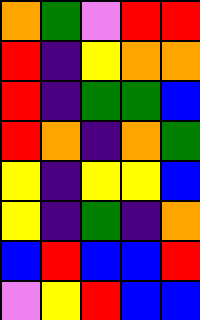[["orange", "green", "violet", "red", "red"], ["red", "indigo", "yellow", "orange", "orange"], ["red", "indigo", "green", "green", "blue"], ["red", "orange", "indigo", "orange", "green"], ["yellow", "indigo", "yellow", "yellow", "blue"], ["yellow", "indigo", "green", "indigo", "orange"], ["blue", "red", "blue", "blue", "red"], ["violet", "yellow", "red", "blue", "blue"]]